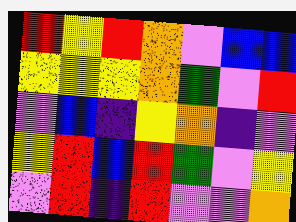[["red", "yellow", "red", "orange", "violet", "blue", "blue"], ["yellow", "yellow", "yellow", "orange", "green", "violet", "red"], ["violet", "blue", "indigo", "yellow", "orange", "indigo", "violet"], ["yellow", "red", "blue", "red", "green", "violet", "yellow"], ["violet", "red", "indigo", "red", "violet", "violet", "orange"]]